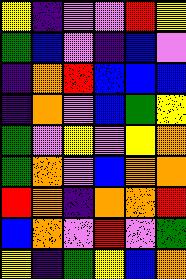[["yellow", "indigo", "violet", "violet", "red", "yellow"], ["green", "blue", "violet", "indigo", "blue", "violet"], ["indigo", "orange", "red", "blue", "blue", "blue"], ["indigo", "orange", "violet", "blue", "green", "yellow"], ["green", "violet", "yellow", "violet", "yellow", "orange"], ["green", "orange", "violet", "blue", "orange", "orange"], ["red", "orange", "indigo", "orange", "orange", "red"], ["blue", "orange", "violet", "red", "violet", "green"], ["yellow", "indigo", "green", "yellow", "blue", "orange"]]